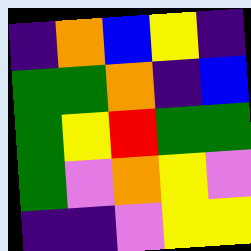[["indigo", "orange", "blue", "yellow", "indigo"], ["green", "green", "orange", "indigo", "blue"], ["green", "yellow", "red", "green", "green"], ["green", "violet", "orange", "yellow", "violet"], ["indigo", "indigo", "violet", "yellow", "yellow"]]